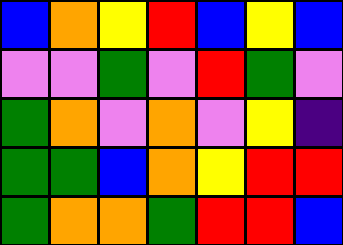[["blue", "orange", "yellow", "red", "blue", "yellow", "blue"], ["violet", "violet", "green", "violet", "red", "green", "violet"], ["green", "orange", "violet", "orange", "violet", "yellow", "indigo"], ["green", "green", "blue", "orange", "yellow", "red", "red"], ["green", "orange", "orange", "green", "red", "red", "blue"]]